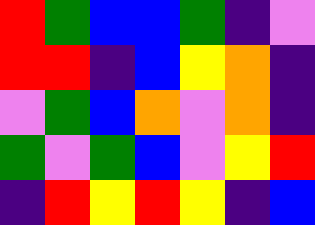[["red", "green", "blue", "blue", "green", "indigo", "violet"], ["red", "red", "indigo", "blue", "yellow", "orange", "indigo"], ["violet", "green", "blue", "orange", "violet", "orange", "indigo"], ["green", "violet", "green", "blue", "violet", "yellow", "red"], ["indigo", "red", "yellow", "red", "yellow", "indigo", "blue"]]